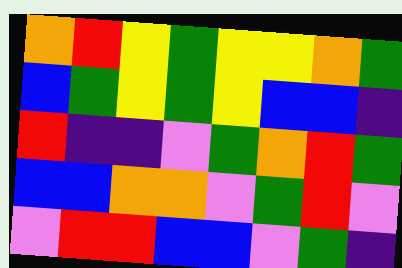[["orange", "red", "yellow", "green", "yellow", "yellow", "orange", "green"], ["blue", "green", "yellow", "green", "yellow", "blue", "blue", "indigo"], ["red", "indigo", "indigo", "violet", "green", "orange", "red", "green"], ["blue", "blue", "orange", "orange", "violet", "green", "red", "violet"], ["violet", "red", "red", "blue", "blue", "violet", "green", "indigo"]]